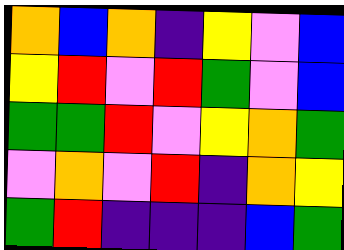[["orange", "blue", "orange", "indigo", "yellow", "violet", "blue"], ["yellow", "red", "violet", "red", "green", "violet", "blue"], ["green", "green", "red", "violet", "yellow", "orange", "green"], ["violet", "orange", "violet", "red", "indigo", "orange", "yellow"], ["green", "red", "indigo", "indigo", "indigo", "blue", "green"]]